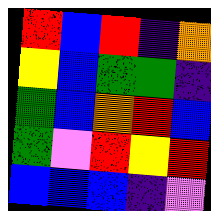[["red", "blue", "red", "indigo", "orange"], ["yellow", "blue", "green", "green", "indigo"], ["green", "blue", "orange", "red", "blue"], ["green", "violet", "red", "yellow", "red"], ["blue", "blue", "blue", "indigo", "violet"]]